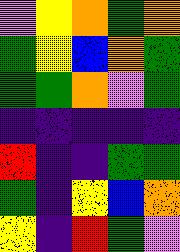[["violet", "yellow", "orange", "green", "orange"], ["green", "yellow", "blue", "orange", "green"], ["green", "green", "orange", "violet", "green"], ["indigo", "indigo", "indigo", "indigo", "indigo"], ["red", "indigo", "indigo", "green", "green"], ["green", "indigo", "yellow", "blue", "orange"], ["yellow", "indigo", "red", "green", "violet"]]